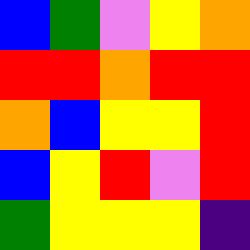[["blue", "green", "violet", "yellow", "orange"], ["red", "red", "orange", "red", "red"], ["orange", "blue", "yellow", "yellow", "red"], ["blue", "yellow", "red", "violet", "red"], ["green", "yellow", "yellow", "yellow", "indigo"]]